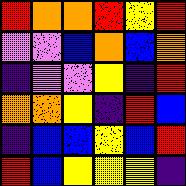[["red", "orange", "orange", "red", "yellow", "red"], ["violet", "violet", "blue", "orange", "blue", "orange"], ["indigo", "violet", "violet", "yellow", "indigo", "red"], ["orange", "orange", "yellow", "indigo", "red", "blue"], ["indigo", "blue", "blue", "yellow", "blue", "red"], ["red", "blue", "yellow", "yellow", "yellow", "indigo"]]